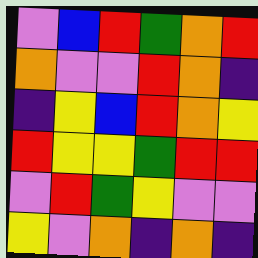[["violet", "blue", "red", "green", "orange", "red"], ["orange", "violet", "violet", "red", "orange", "indigo"], ["indigo", "yellow", "blue", "red", "orange", "yellow"], ["red", "yellow", "yellow", "green", "red", "red"], ["violet", "red", "green", "yellow", "violet", "violet"], ["yellow", "violet", "orange", "indigo", "orange", "indigo"]]